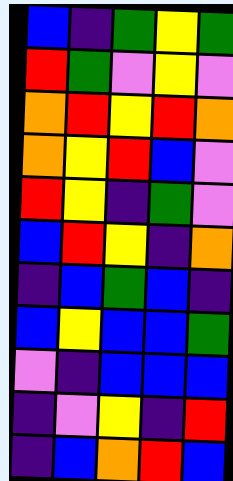[["blue", "indigo", "green", "yellow", "green"], ["red", "green", "violet", "yellow", "violet"], ["orange", "red", "yellow", "red", "orange"], ["orange", "yellow", "red", "blue", "violet"], ["red", "yellow", "indigo", "green", "violet"], ["blue", "red", "yellow", "indigo", "orange"], ["indigo", "blue", "green", "blue", "indigo"], ["blue", "yellow", "blue", "blue", "green"], ["violet", "indigo", "blue", "blue", "blue"], ["indigo", "violet", "yellow", "indigo", "red"], ["indigo", "blue", "orange", "red", "blue"]]